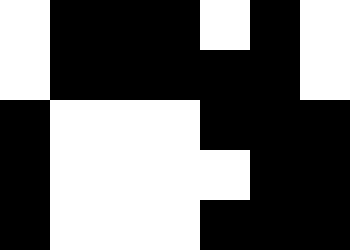[["white", "black", "black", "black", "white", "black", "white"], ["white", "black", "black", "black", "black", "black", "white"], ["black", "white", "white", "white", "black", "black", "black"], ["black", "white", "white", "white", "white", "black", "black"], ["black", "white", "white", "white", "black", "black", "black"]]